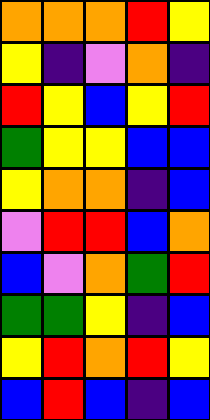[["orange", "orange", "orange", "red", "yellow"], ["yellow", "indigo", "violet", "orange", "indigo"], ["red", "yellow", "blue", "yellow", "red"], ["green", "yellow", "yellow", "blue", "blue"], ["yellow", "orange", "orange", "indigo", "blue"], ["violet", "red", "red", "blue", "orange"], ["blue", "violet", "orange", "green", "red"], ["green", "green", "yellow", "indigo", "blue"], ["yellow", "red", "orange", "red", "yellow"], ["blue", "red", "blue", "indigo", "blue"]]